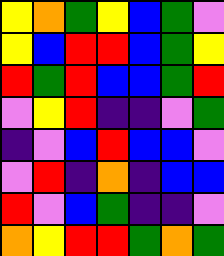[["yellow", "orange", "green", "yellow", "blue", "green", "violet"], ["yellow", "blue", "red", "red", "blue", "green", "yellow"], ["red", "green", "red", "blue", "blue", "green", "red"], ["violet", "yellow", "red", "indigo", "indigo", "violet", "green"], ["indigo", "violet", "blue", "red", "blue", "blue", "violet"], ["violet", "red", "indigo", "orange", "indigo", "blue", "blue"], ["red", "violet", "blue", "green", "indigo", "indigo", "violet"], ["orange", "yellow", "red", "red", "green", "orange", "green"]]